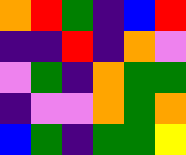[["orange", "red", "green", "indigo", "blue", "red"], ["indigo", "indigo", "red", "indigo", "orange", "violet"], ["violet", "green", "indigo", "orange", "green", "green"], ["indigo", "violet", "violet", "orange", "green", "orange"], ["blue", "green", "indigo", "green", "green", "yellow"]]